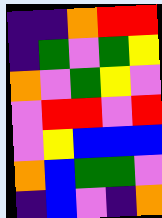[["indigo", "indigo", "orange", "red", "red"], ["indigo", "green", "violet", "green", "yellow"], ["orange", "violet", "green", "yellow", "violet"], ["violet", "red", "red", "violet", "red"], ["violet", "yellow", "blue", "blue", "blue"], ["orange", "blue", "green", "green", "violet"], ["indigo", "blue", "violet", "indigo", "orange"]]